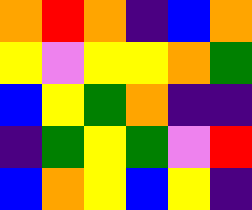[["orange", "red", "orange", "indigo", "blue", "orange"], ["yellow", "violet", "yellow", "yellow", "orange", "green"], ["blue", "yellow", "green", "orange", "indigo", "indigo"], ["indigo", "green", "yellow", "green", "violet", "red"], ["blue", "orange", "yellow", "blue", "yellow", "indigo"]]